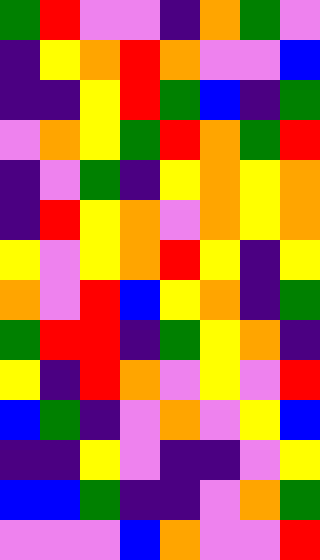[["green", "red", "violet", "violet", "indigo", "orange", "green", "violet"], ["indigo", "yellow", "orange", "red", "orange", "violet", "violet", "blue"], ["indigo", "indigo", "yellow", "red", "green", "blue", "indigo", "green"], ["violet", "orange", "yellow", "green", "red", "orange", "green", "red"], ["indigo", "violet", "green", "indigo", "yellow", "orange", "yellow", "orange"], ["indigo", "red", "yellow", "orange", "violet", "orange", "yellow", "orange"], ["yellow", "violet", "yellow", "orange", "red", "yellow", "indigo", "yellow"], ["orange", "violet", "red", "blue", "yellow", "orange", "indigo", "green"], ["green", "red", "red", "indigo", "green", "yellow", "orange", "indigo"], ["yellow", "indigo", "red", "orange", "violet", "yellow", "violet", "red"], ["blue", "green", "indigo", "violet", "orange", "violet", "yellow", "blue"], ["indigo", "indigo", "yellow", "violet", "indigo", "indigo", "violet", "yellow"], ["blue", "blue", "green", "indigo", "indigo", "violet", "orange", "green"], ["violet", "violet", "violet", "blue", "orange", "violet", "violet", "red"]]